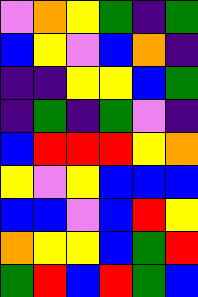[["violet", "orange", "yellow", "green", "indigo", "green"], ["blue", "yellow", "violet", "blue", "orange", "indigo"], ["indigo", "indigo", "yellow", "yellow", "blue", "green"], ["indigo", "green", "indigo", "green", "violet", "indigo"], ["blue", "red", "red", "red", "yellow", "orange"], ["yellow", "violet", "yellow", "blue", "blue", "blue"], ["blue", "blue", "violet", "blue", "red", "yellow"], ["orange", "yellow", "yellow", "blue", "green", "red"], ["green", "red", "blue", "red", "green", "blue"]]